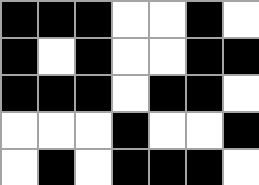[["black", "black", "black", "white", "white", "black", "white"], ["black", "white", "black", "white", "white", "black", "black"], ["black", "black", "black", "white", "black", "black", "white"], ["white", "white", "white", "black", "white", "white", "black"], ["white", "black", "white", "black", "black", "black", "white"]]